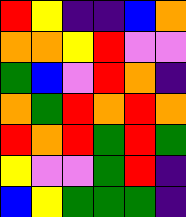[["red", "yellow", "indigo", "indigo", "blue", "orange"], ["orange", "orange", "yellow", "red", "violet", "violet"], ["green", "blue", "violet", "red", "orange", "indigo"], ["orange", "green", "red", "orange", "red", "orange"], ["red", "orange", "red", "green", "red", "green"], ["yellow", "violet", "violet", "green", "red", "indigo"], ["blue", "yellow", "green", "green", "green", "indigo"]]